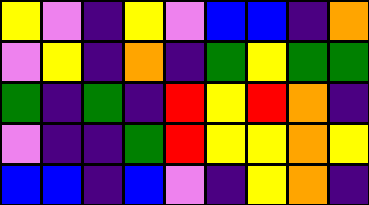[["yellow", "violet", "indigo", "yellow", "violet", "blue", "blue", "indigo", "orange"], ["violet", "yellow", "indigo", "orange", "indigo", "green", "yellow", "green", "green"], ["green", "indigo", "green", "indigo", "red", "yellow", "red", "orange", "indigo"], ["violet", "indigo", "indigo", "green", "red", "yellow", "yellow", "orange", "yellow"], ["blue", "blue", "indigo", "blue", "violet", "indigo", "yellow", "orange", "indigo"]]